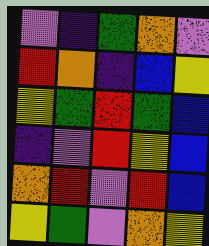[["violet", "indigo", "green", "orange", "violet"], ["red", "orange", "indigo", "blue", "yellow"], ["yellow", "green", "red", "green", "blue"], ["indigo", "violet", "red", "yellow", "blue"], ["orange", "red", "violet", "red", "blue"], ["yellow", "green", "violet", "orange", "yellow"]]